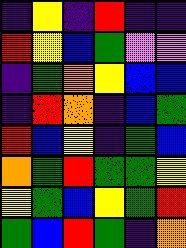[["indigo", "yellow", "indigo", "red", "indigo", "indigo"], ["red", "yellow", "blue", "green", "violet", "violet"], ["indigo", "green", "orange", "yellow", "blue", "blue"], ["indigo", "red", "orange", "indigo", "blue", "green"], ["red", "blue", "yellow", "indigo", "green", "blue"], ["orange", "green", "red", "green", "green", "yellow"], ["yellow", "green", "blue", "yellow", "green", "red"], ["green", "blue", "red", "green", "indigo", "orange"]]